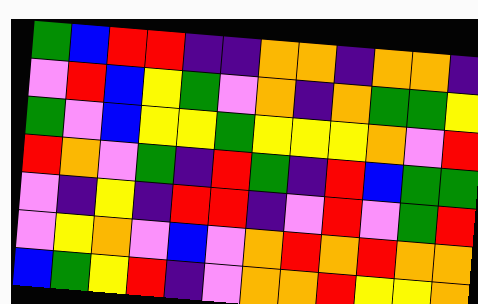[["green", "blue", "red", "red", "indigo", "indigo", "orange", "orange", "indigo", "orange", "orange", "indigo"], ["violet", "red", "blue", "yellow", "green", "violet", "orange", "indigo", "orange", "green", "green", "yellow"], ["green", "violet", "blue", "yellow", "yellow", "green", "yellow", "yellow", "yellow", "orange", "violet", "red"], ["red", "orange", "violet", "green", "indigo", "red", "green", "indigo", "red", "blue", "green", "green"], ["violet", "indigo", "yellow", "indigo", "red", "red", "indigo", "violet", "red", "violet", "green", "red"], ["violet", "yellow", "orange", "violet", "blue", "violet", "orange", "red", "orange", "red", "orange", "orange"], ["blue", "green", "yellow", "red", "indigo", "violet", "orange", "orange", "red", "yellow", "yellow", "orange"]]